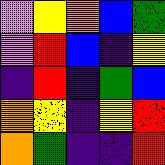[["violet", "yellow", "orange", "blue", "green"], ["violet", "red", "blue", "indigo", "yellow"], ["indigo", "red", "indigo", "green", "blue"], ["orange", "yellow", "indigo", "yellow", "red"], ["orange", "green", "indigo", "indigo", "red"]]